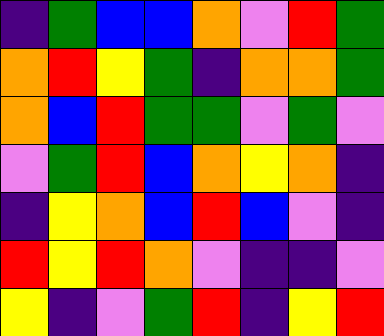[["indigo", "green", "blue", "blue", "orange", "violet", "red", "green"], ["orange", "red", "yellow", "green", "indigo", "orange", "orange", "green"], ["orange", "blue", "red", "green", "green", "violet", "green", "violet"], ["violet", "green", "red", "blue", "orange", "yellow", "orange", "indigo"], ["indigo", "yellow", "orange", "blue", "red", "blue", "violet", "indigo"], ["red", "yellow", "red", "orange", "violet", "indigo", "indigo", "violet"], ["yellow", "indigo", "violet", "green", "red", "indigo", "yellow", "red"]]